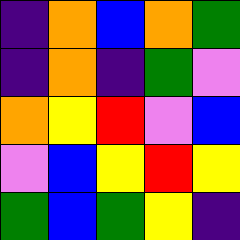[["indigo", "orange", "blue", "orange", "green"], ["indigo", "orange", "indigo", "green", "violet"], ["orange", "yellow", "red", "violet", "blue"], ["violet", "blue", "yellow", "red", "yellow"], ["green", "blue", "green", "yellow", "indigo"]]